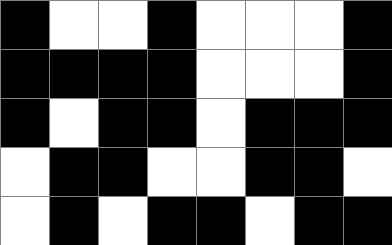[["black", "white", "white", "black", "white", "white", "white", "black"], ["black", "black", "black", "black", "white", "white", "white", "black"], ["black", "white", "black", "black", "white", "black", "black", "black"], ["white", "black", "black", "white", "white", "black", "black", "white"], ["white", "black", "white", "black", "black", "white", "black", "black"]]